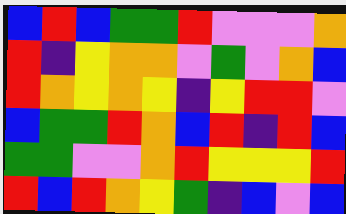[["blue", "red", "blue", "green", "green", "red", "violet", "violet", "violet", "orange"], ["red", "indigo", "yellow", "orange", "orange", "violet", "green", "violet", "orange", "blue"], ["red", "orange", "yellow", "orange", "yellow", "indigo", "yellow", "red", "red", "violet"], ["blue", "green", "green", "red", "orange", "blue", "red", "indigo", "red", "blue"], ["green", "green", "violet", "violet", "orange", "red", "yellow", "yellow", "yellow", "red"], ["red", "blue", "red", "orange", "yellow", "green", "indigo", "blue", "violet", "blue"]]